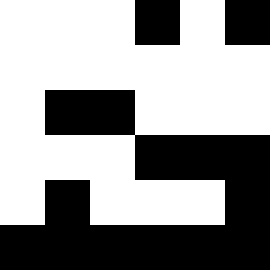[["white", "white", "white", "black", "white", "black"], ["white", "white", "white", "white", "white", "white"], ["white", "black", "black", "white", "white", "white"], ["white", "white", "white", "black", "black", "black"], ["white", "black", "white", "white", "white", "black"], ["black", "black", "black", "black", "black", "black"]]